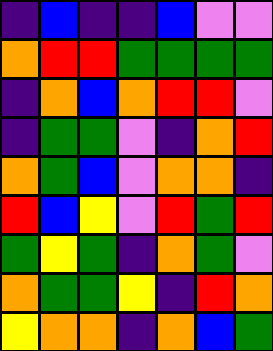[["indigo", "blue", "indigo", "indigo", "blue", "violet", "violet"], ["orange", "red", "red", "green", "green", "green", "green"], ["indigo", "orange", "blue", "orange", "red", "red", "violet"], ["indigo", "green", "green", "violet", "indigo", "orange", "red"], ["orange", "green", "blue", "violet", "orange", "orange", "indigo"], ["red", "blue", "yellow", "violet", "red", "green", "red"], ["green", "yellow", "green", "indigo", "orange", "green", "violet"], ["orange", "green", "green", "yellow", "indigo", "red", "orange"], ["yellow", "orange", "orange", "indigo", "orange", "blue", "green"]]